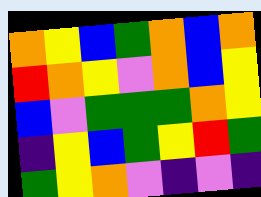[["orange", "yellow", "blue", "green", "orange", "blue", "orange"], ["red", "orange", "yellow", "violet", "orange", "blue", "yellow"], ["blue", "violet", "green", "green", "green", "orange", "yellow"], ["indigo", "yellow", "blue", "green", "yellow", "red", "green"], ["green", "yellow", "orange", "violet", "indigo", "violet", "indigo"]]